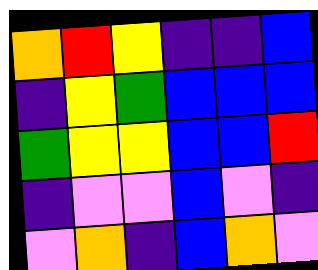[["orange", "red", "yellow", "indigo", "indigo", "blue"], ["indigo", "yellow", "green", "blue", "blue", "blue"], ["green", "yellow", "yellow", "blue", "blue", "red"], ["indigo", "violet", "violet", "blue", "violet", "indigo"], ["violet", "orange", "indigo", "blue", "orange", "violet"]]